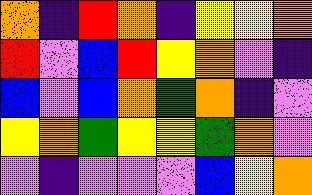[["orange", "indigo", "red", "orange", "indigo", "yellow", "yellow", "orange"], ["red", "violet", "blue", "red", "yellow", "orange", "violet", "indigo"], ["blue", "violet", "blue", "orange", "green", "orange", "indigo", "violet"], ["yellow", "orange", "green", "yellow", "yellow", "green", "orange", "violet"], ["violet", "indigo", "violet", "violet", "violet", "blue", "yellow", "orange"]]